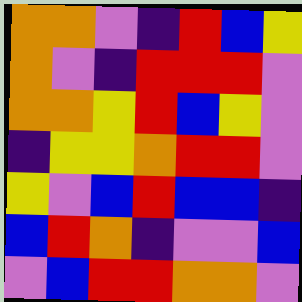[["orange", "orange", "violet", "indigo", "red", "blue", "yellow"], ["orange", "violet", "indigo", "red", "red", "red", "violet"], ["orange", "orange", "yellow", "red", "blue", "yellow", "violet"], ["indigo", "yellow", "yellow", "orange", "red", "red", "violet"], ["yellow", "violet", "blue", "red", "blue", "blue", "indigo"], ["blue", "red", "orange", "indigo", "violet", "violet", "blue"], ["violet", "blue", "red", "red", "orange", "orange", "violet"]]